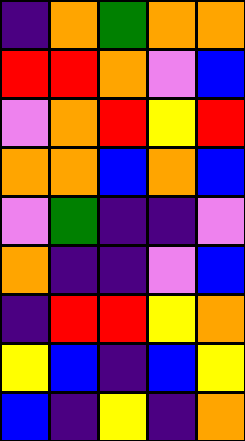[["indigo", "orange", "green", "orange", "orange"], ["red", "red", "orange", "violet", "blue"], ["violet", "orange", "red", "yellow", "red"], ["orange", "orange", "blue", "orange", "blue"], ["violet", "green", "indigo", "indigo", "violet"], ["orange", "indigo", "indigo", "violet", "blue"], ["indigo", "red", "red", "yellow", "orange"], ["yellow", "blue", "indigo", "blue", "yellow"], ["blue", "indigo", "yellow", "indigo", "orange"]]